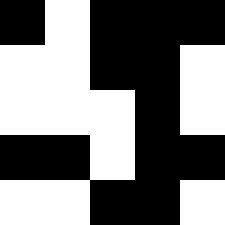[["black", "white", "black", "black", "black"], ["white", "white", "black", "black", "white"], ["white", "white", "white", "black", "white"], ["black", "black", "white", "black", "black"], ["white", "white", "black", "black", "white"]]